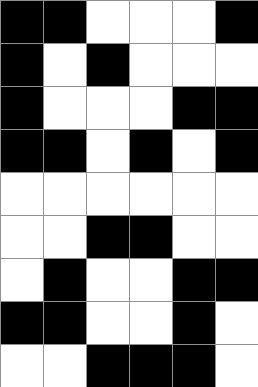[["black", "black", "white", "white", "white", "black"], ["black", "white", "black", "white", "white", "white"], ["black", "white", "white", "white", "black", "black"], ["black", "black", "white", "black", "white", "black"], ["white", "white", "white", "white", "white", "white"], ["white", "white", "black", "black", "white", "white"], ["white", "black", "white", "white", "black", "black"], ["black", "black", "white", "white", "black", "white"], ["white", "white", "black", "black", "black", "white"]]